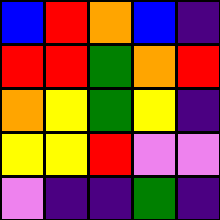[["blue", "red", "orange", "blue", "indigo"], ["red", "red", "green", "orange", "red"], ["orange", "yellow", "green", "yellow", "indigo"], ["yellow", "yellow", "red", "violet", "violet"], ["violet", "indigo", "indigo", "green", "indigo"]]